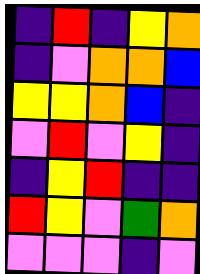[["indigo", "red", "indigo", "yellow", "orange"], ["indigo", "violet", "orange", "orange", "blue"], ["yellow", "yellow", "orange", "blue", "indigo"], ["violet", "red", "violet", "yellow", "indigo"], ["indigo", "yellow", "red", "indigo", "indigo"], ["red", "yellow", "violet", "green", "orange"], ["violet", "violet", "violet", "indigo", "violet"]]